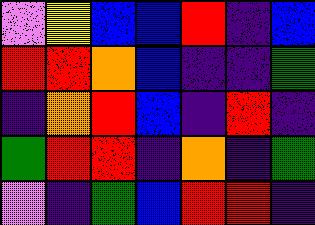[["violet", "yellow", "blue", "blue", "red", "indigo", "blue"], ["red", "red", "orange", "blue", "indigo", "indigo", "green"], ["indigo", "orange", "red", "blue", "indigo", "red", "indigo"], ["green", "red", "red", "indigo", "orange", "indigo", "green"], ["violet", "indigo", "green", "blue", "red", "red", "indigo"]]